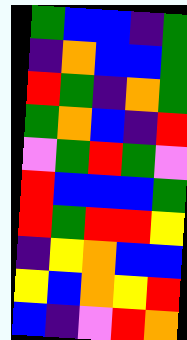[["green", "blue", "blue", "indigo", "green"], ["indigo", "orange", "blue", "blue", "green"], ["red", "green", "indigo", "orange", "green"], ["green", "orange", "blue", "indigo", "red"], ["violet", "green", "red", "green", "violet"], ["red", "blue", "blue", "blue", "green"], ["red", "green", "red", "red", "yellow"], ["indigo", "yellow", "orange", "blue", "blue"], ["yellow", "blue", "orange", "yellow", "red"], ["blue", "indigo", "violet", "red", "orange"]]